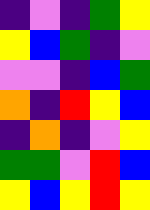[["indigo", "violet", "indigo", "green", "yellow"], ["yellow", "blue", "green", "indigo", "violet"], ["violet", "violet", "indigo", "blue", "green"], ["orange", "indigo", "red", "yellow", "blue"], ["indigo", "orange", "indigo", "violet", "yellow"], ["green", "green", "violet", "red", "blue"], ["yellow", "blue", "yellow", "red", "yellow"]]